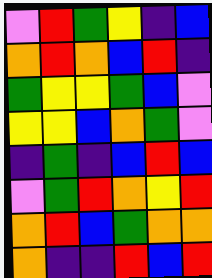[["violet", "red", "green", "yellow", "indigo", "blue"], ["orange", "red", "orange", "blue", "red", "indigo"], ["green", "yellow", "yellow", "green", "blue", "violet"], ["yellow", "yellow", "blue", "orange", "green", "violet"], ["indigo", "green", "indigo", "blue", "red", "blue"], ["violet", "green", "red", "orange", "yellow", "red"], ["orange", "red", "blue", "green", "orange", "orange"], ["orange", "indigo", "indigo", "red", "blue", "red"]]